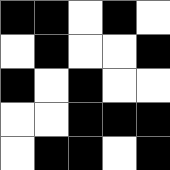[["black", "black", "white", "black", "white"], ["white", "black", "white", "white", "black"], ["black", "white", "black", "white", "white"], ["white", "white", "black", "black", "black"], ["white", "black", "black", "white", "black"]]